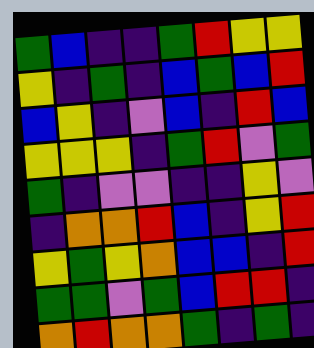[["green", "blue", "indigo", "indigo", "green", "red", "yellow", "yellow"], ["yellow", "indigo", "green", "indigo", "blue", "green", "blue", "red"], ["blue", "yellow", "indigo", "violet", "blue", "indigo", "red", "blue"], ["yellow", "yellow", "yellow", "indigo", "green", "red", "violet", "green"], ["green", "indigo", "violet", "violet", "indigo", "indigo", "yellow", "violet"], ["indigo", "orange", "orange", "red", "blue", "indigo", "yellow", "red"], ["yellow", "green", "yellow", "orange", "blue", "blue", "indigo", "red"], ["green", "green", "violet", "green", "blue", "red", "red", "indigo"], ["orange", "red", "orange", "orange", "green", "indigo", "green", "indigo"]]